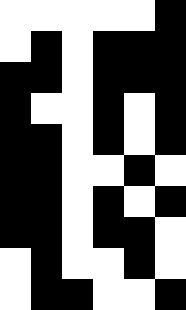[["white", "white", "white", "white", "white", "black"], ["white", "black", "white", "black", "black", "black"], ["black", "black", "white", "black", "black", "black"], ["black", "white", "white", "black", "white", "black"], ["black", "black", "white", "black", "white", "black"], ["black", "black", "white", "white", "black", "white"], ["black", "black", "white", "black", "white", "black"], ["black", "black", "white", "black", "black", "white"], ["white", "black", "white", "white", "black", "white"], ["white", "black", "black", "white", "white", "black"]]